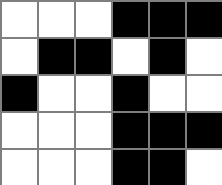[["white", "white", "white", "black", "black", "black"], ["white", "black", "black", "white", "black", "white"], ["black", "white", "white", "black", "white", "white"], ["white", "white", "white", "black", "black", "black"], ["white", "white", "white", "black", "black", "white"]]